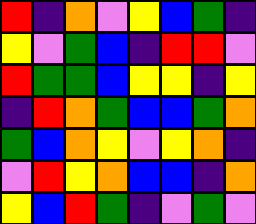[["red", "indigo", "orange", "violet", "yellow", "blue", "green", "indigo"], ["yellow", "violet", "green", "blue", "indigo", "red", "red", "violet"], ["red", "green", "green", "blue", "yellow", "yellow", "indigo", "yellow"], ["indigo", "red", "orange", "green", "blue", "blue", "green", "orange"], ["green", "blue", "orange", "yellow", "violet", "yellow", "orange", "indigo"], ["violet", "red", "yellow", "orange", "blue", "blue", "indigo", "orange"], ["yellow", "blue", "red", "green", "indigo", "violet", "green", "violet"]]